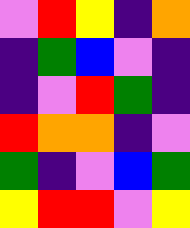[["violet", "red", "yellow", "indigo", "orange"], ["indigo", "green", "blue", "violet", "indigo"], ["indigo", "violet", "red", "green", "indigo"], ["red", "orange", "orange", "indigo", "violet"], ["green", "indigo", "violet", "blue", "green"], ["yellow", "red", "red", "violet", "yellow"]]